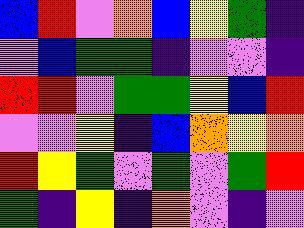[["blue", "red", "violet", "orange", "blue", "yellow", "green", "indigo"], ["violet", "blue", "green", "green", "indigo", "violet", "violet", "indigo"], ["red", "red", "violet", "green", "green", "yellow", "blue", "red"], ["violet", "violet", "yellow", "indigo", "blue", "orange", "yellow", "orange"], ["red", "yellow", "green", "violet", "green", "violet", "green", "red"], ["green", "indigo", "yellow", "indigo", "orange", "violet", "indigo", "violet"]]